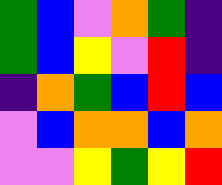[["green", "blue", "violet", "orange", "green", "indigo"], ["green", "blue", "yellow", "violet", "red", "indigo"], ["indigo", "orange", "green", "blue", "red", "blue"], ["violet", "blue", "orange", "orange", "blue", "orange"], ["violet", "violet", "yellow", "green", "yellow", "red"]]